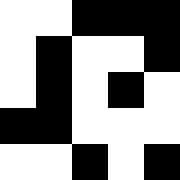[["white", "white", "black", "black", "black"], ["white", "black", "white", "white", "black"], ["white", "black", "white", "black", "white"], ["black", "black", "white", "white", "white"], ["white", "white", "black", "white", "black"]]